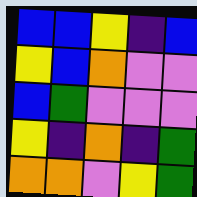[["blue", "blue", "yellow", "indigo", "blue"], ["yellow", "blue", "orange", "violet", "violet"], ["blue", "green", "violet", "violet", "violet"], ["yellow", "indigo", "orange", "indigo", "green"], ["orange", "orange", "violet", "yellow", "green"]]